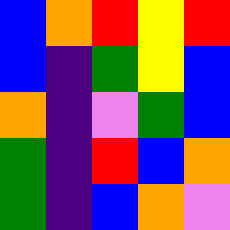[["blue", "orange", "red", "yellow", "red"], ["blue", "indigo", "green", "yellow", "blue"], ["orange", "indigo", "violet", "green", "blue"], ["green", "indigo", "red", "blue", "orange"], ["green", "indigo", "blue", "orange", "violet"]]